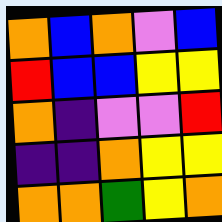[["orange", "blue", "orange", "violet", "blue"], ["red", "blue", "blue", "yellow", "yellow"], ["orange", "indigo", "violet", "violet", "red"], ["indigo", "indigo", "orange", "yellow", "yellow"], ["orange", "orange", "green", "yellow", "orange"]]